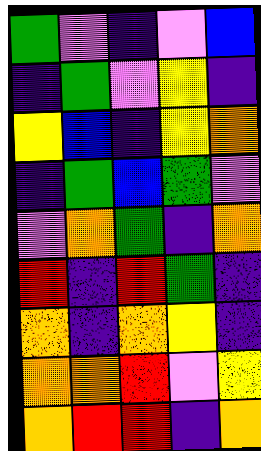[["green", "violet", "indigo", "violet", "blue"], ["indigo", "green", "violet", "yellow", "indigo"], ["yellow", "blue", "indigo", "yellow", "orange"], ["indigo", "green", "blue", "green", "violet"], ["violet", "orange", "green", "indigo", "orange"], ["red", "indigo", "red", "green", "indigo"], ["orange", "indigo", "orange", "yellow", "indigo"], ["orange", "orange", "red", "violet", "yellow"], ["orange", "red", "red", "indigo", "orange"]]